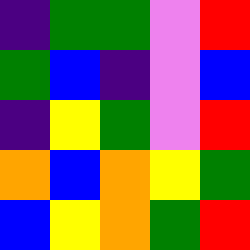[["indigo", "green", "green", "violet", "red"], ["green", "blue", "indigo", "violet", "blue"], ["indigo", "yellow", "green", "violet", "red"], ["orange", "blue", "orange", "yellow", "green"], ["blue", "yellow", "orange", "green", "red"]]